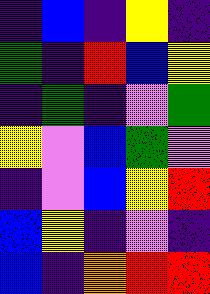[["indigo", "blue", "indigo", "yellow", "indigo"], ["green", "indigo", "red", "blue", "yellow"], ["indigo", "green", "indigo", "violet", "green"], ["yellow", "violet", "blue", "green", "violet"], ["indigo", "violet", "blue", "yellow", "red"], ["blue", "yellow", "indigo", "violet", "indigo"], ["blue", "indigo", "orange", "red", "red"]]